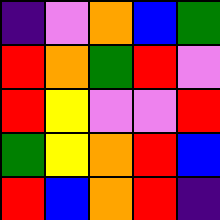[["indigo", "violet", "orange", "blue", "green"], ["red", "orange", "green", "red", "violet"], ["red", "yellow", "violet", "violet", "red"], ["green", "yellow", "orange", "red", "blue"], ["red", "blue", "orange", "red", "indigo"]]